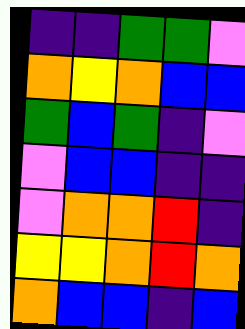[["indigo", "indigo", "green", "green", "violet"], ["orange", "yellow", "orange", "blue", "blue"], ["green", "blue", "green", "indigo", "violet"], ["violet", "blue", "blue", "indigo", "indigo"], ["violet", "orange", "orange", "red", "indigo"], ["yellow", "yellow", "orange", "red", "orange"], ["orange", "blue", "blue", "indigo", "blue"]]